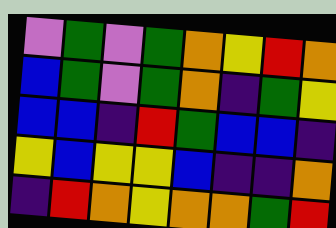[["violet", "green", "violet", "green", "orange", "yellow", "red", "orange"], ["blue", "green", "violet", "green", "orange", "indigo", "green", "yellow"], ["blue", "blue", "indigo", "red", "green", "blue", "blue", "indigo"], ["yellow", "blue", "yellow", "yellow", "blue", "indigo", "indigo", "orange"], ["indigo", "red", "orange", "yellow", "orange", "orange", "green", "red"]]